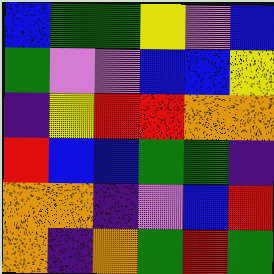[["blue", "green", "green", "yellow", "violet", "blue"], ["green", "violet", "violet", "blue", "blue", "yellow"], ["indigo", "yellow", "red", "red", "orange", "orange"], ["red", "blue", "blue", "green", "green", "indigo"], ["orange", "orange", "indigo", "violet", "blue", "red"], ["orange", "indigo", "orange", "green", "red", "green"]]